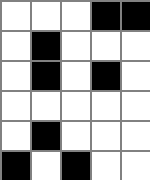[["white", "white", "white", "black", "black"], ["white", "black", "white", "white", "white"], ["white", "black", "white", "black", "white"], ["white", "white", "white", "white", "white"], ["white", "black", "white", "white", "white"], ["black", "white", "black", "white", "white"]]